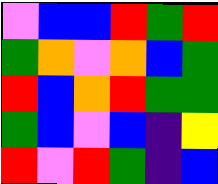[["violet", "blue", "blue", "red", "green", "red"], ["green", "orange", "violet", "orange", "blue", "green"], ["red", "blue", "orange", "red", "green", "green"], ["green", "blue", "violet", "blue", "indigo", "yellow"], ["red", "violet", "red", "green", "indigo", "blue"]]